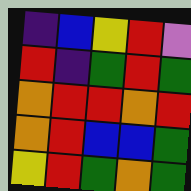[["indigo", "blue", "yellow", "red", "violet"], ["red", "indigo", "green", "red", "green"], ["orange", "red", "red", "orange", "red"], ["orange", "red", "blue", "blue", "green"], ["yellow", "red", "green", "orange", "green"]]